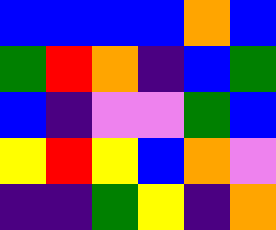[["blue", "blue", "blue", "blue", "orange", "blue"], ["green", "red", "orange", "indigo", "blue", "green"], ["blue", "indigo", "violet", "violet", "green", "blue"], ["yellow", "red", "yellow", "blue", "orange", "violet"], ["indigo", "indigo", "green", "yellow", "indigo", "orange"]]